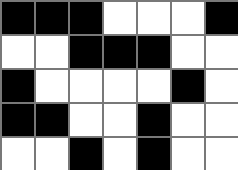[["black", "black", "black", "white", "white", "white", "black"], ["white", "white", "black", "black", "black", "white", "white"], ["black", "white", "white", "white", "white", "black", "white"], ["black", "black", "white", "white", "black", "white", "white"], ["white", "white", "black", "white", "black", "white", "white"]]